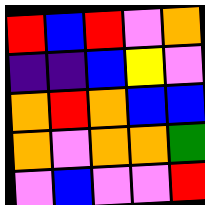[["red", "blue", "red", "violet", "orange"], ["indigo", "indigo", "blue", "yellow", "violet"], ["orange", "red", "orange", "blue", "blue"], ["orange", "violet", "orange", "orange", "green"], ["violet", "blue", "violet", "violet", "red"]]